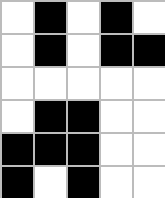[["white", "black", "white", "black", "white"], ["white", "black", "white", "black", "black"], ["white", "white", "white", "white", "white"], ["white", "black", "black", "white", "white"], ["black", "black", "black", "white", "white"], ["black", "white", "black", "white", "white"]]